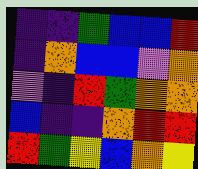[["indigo", "indigo", "green", "blue", "blue", "red"], ["indigo", "orange", "blue", "blue", "violet", "orange"], ["violet", "indigo", "red", "green", "orange", "orange"], ["blue", "indigo", "indigo", "orange", "red", "red"], ["red", "green", "yellow", "blue", "orange", "yellow"]]